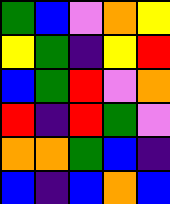[["green", "blue", "violet", "orange", "yellow"], ["yellow", "green", "indigo", "yellow", "red"], ["blue", "green", "red", "violet", "orange"], ["red", "indigo", "red", "green", "violet"], ["orange", "orange", "green", "blue", "indigo"], ["blue", "indigo", "blue", "orange", "blue"]]